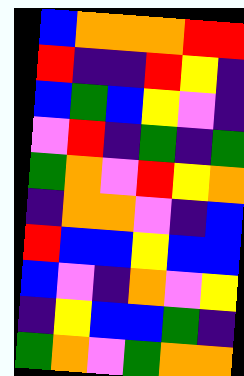[["blue", "orange", "orange", "orange", "red", "red"], ["red", "indigo", "indigo", "red", "yellow", "indigo"], ["blue", "green", "blue", "yellow", "violet", "indigo"], ["violet", "red", "indigo", "green", "indigo", "green"], ["green", "orange", "violet", "red", "yellow", "orange"], ["indigo", "orange", "orange", "violet", "indigo", "blue"], ["red", "blue", "blue", "yellow", "blue", "blue"], ["blue", "violet", "indigo", "orange", "violet", "yellow"], ["indigo", "yellow", "blue", "blue", "green", "indigo"], ["green", "orange", "violet", "green", "orange", "orange"]]